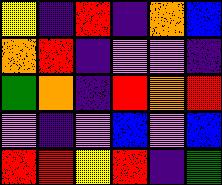[["yellow", "indigo", "red", "indigo", "orange", "blue"], ["orange", "red", "indigo", "violet", "violet", "indigo"], ["green", "orange", "indigo", "red", "orange", "red"], ["violet", "indigo", "violet", "blue", "violet", "blue"], ["red", "red", "yellow", "red", "indigo", "green"]]